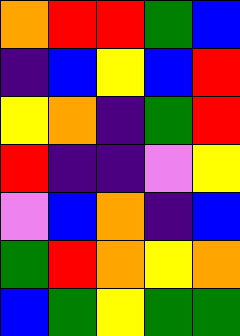[["orange", "red", "red", "green", "blue"], ["indigo", "blue", "yellow", "blue", "red"], ["yellow", "orange", "indigo", "green", "red"], ["red", "indigo", "indigo", "violet", "yellow"], ["violet", "blue", "orange", "indigo", "blue"], ["green", "red", "orange", "yellow", "orange"], ["blue", "green", "yellow", "green", "green"]]